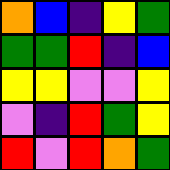[["orange", "blue", "indigo", "yellow", "green"], ["green", "green", "red", "indigo", "blue"], ["yellow", "yellow", "violet", "violet", "yellow"], ["violet", "indigo", "red", "green", "yellow"], ["red", "violet", "red", "orange", "green"]]